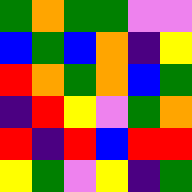[["green", "orange", "green", "green", "violet", "violet"], ["blue", "green", "blue", "orange", "indigo", "yellow"], ["red", "orange", "green", "orange", "blue", "green"], ["indigo", "red", "yellow", "violet", "green", "orange"], ["red", "indigo", "red", "blue", "red", "red"], ["yellow", "green", "violet", "yellow", "indigo", "green"]]